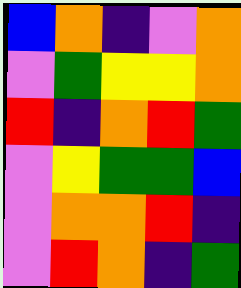[["blue", "orange", "indigo", "violet", "orange"], ["violet", "green", "yellow", "yellow", "orange"], ["red", "indigo", "orange", "red", "green"], ["violet", "yellow", "green", "green", "blue"], ["violet", "orange", "orange", "red", "indigo"], ["violet", "red", "orange", "indigo", "green"]]